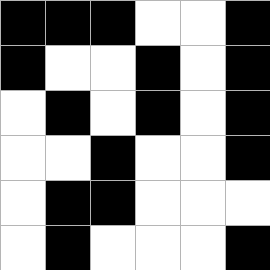[["black", "black", "black", "white", "white", "black"], ["black", "white", "white", "black", "white", "black"], ["white", "black", "white", "black", "white", "black"], ["white", "white", "black", "white", "white", "black"], ["white", "black", "black", "white", "white", "white"], ["white", "black", "white", "white", "white", "black"]]